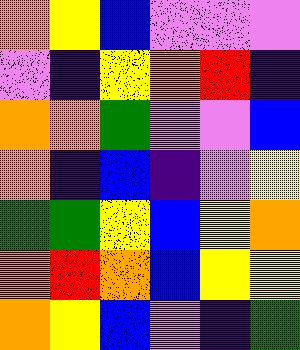[["orange", "yellow", "blue", "violet", "violet", "violet"], ["violet", "indigo", "yellow", "orange", "red", "indigo"], ["orange", "orange", "green", "violet", "violet", "blue"], ["orange", "indigo", "blue", "indigo", "violet", "yellow"], ["green", "green", "yellow", "blue", "yellow", "orange"], ["orange", "red", "orange", "blue", "yellow", "yellow"], ["orange", "yellow", "blue", "violet", "indigo", "green"]]